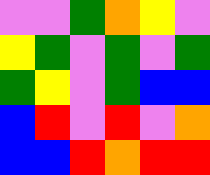[["violet", "violet", "green", "orange", "yellow", "violet"], ["yellow", "green", "violet", "green", "violet", "green"], ["green", "yellow", "violet", "green", "blue", "blue"], ["blue", "red", "violet", "red", "violet", "orange"], ["blue", "blue", "red", "orange", "red", "red"]]